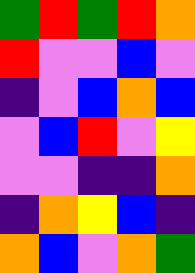[["green", "red", "green", "red", "orange"], ["red", "violet", "violet", "blue", "violet"], ["indigo", "violet", "blue", "orange", "blue"], ["violet", "blue", "red", "violet", "yellow"], ["violet", "violet", "indigo", "indigo", "orange"], ["indigo", "orange", "yellow", "blue", "indigo"], ["orange", "blue", "violet", "orange", "green"]]